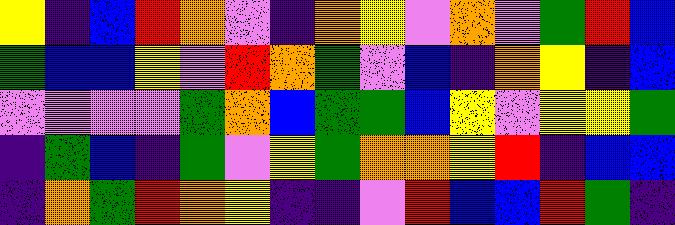[["yellow", "indigo", "blue", "red", "orange", "violet", "indigo", "orange", "yellow", "violet", "orange", "violet", "green", "red", "blue"], ["green", "blue", "blue", "yellow", "violet", "red", "orange", "green", "violet", "blue", "indigo", "orange", "yellow", "indigo", "blue"], ["violet", "violet", "violet", "violet", "green", "orange", "blue", "green", "green", "blue", "yellow", "violet", "yellow", "yellow", "green"], ["indigo", "green", "blue", "indigo", "green", "violet", "yellow", "green", "orange", "orange", "yellow", "red", "indigo", "blue", "blue"], ["indigo", "orange", "green", "red", "orange", "yellow", "indigo", "indigo", "violet", "red", "blue", "blue", "red", "green", "indigo"]]